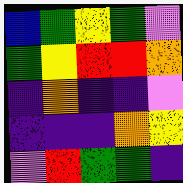[["blue", "green", "yellow", "green", "violet"], ["green", "yellow", "red", "red", "orange"], ["indigo", "orange", "indigo", "indigo", "violet"], ["indigo", "indigo", "indigo", "orange", "yellow"], ["violet", "red", "green", "green", "indigo"]]